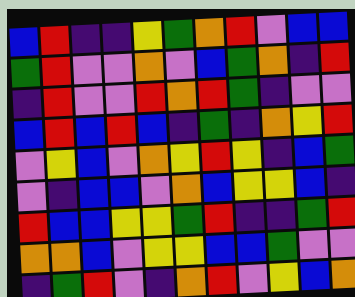[["blue", "red", "indigo", "indigo", "yellow", "green", "orange", "red", "violet", "blue", "blue"], ["green", "red", "violet", "violet", "orange", "violet", "blue", "green", "orange", "indigo", "red"], ["indigo", "red", "violet", "violet", "red", "orange", "red", "green", "indigo", "violet", "violet"], ["blue", "red", "blue", "red", "blue", "indigo", "green", "indigo", "orange", "yellow", "red"], ["violet", "yellow", "blue", "violet", "orange", "yellow", "red", "yellow", "indigo", "blue", "green"], ["violet", "indigo", "blue", "blue", "violet", "orange", "blue", "yellow", "yellow", "blue", "indigo"], ["red", "blue", "blue", "yellow", "yellow", "green", "red", "indigo", "indigo", "green", "red"], ["orange", "orange", "blue", "violet", "yellow", "yellow", "blue", "blue", "green", "violet", "violet"], ["indigo", "green", "red", "violet", "indigo", "orange", "red", "violet", "yellow", "blue", "orange"]]